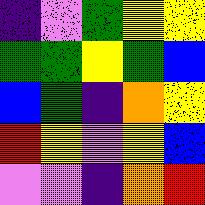[["indigo", "violet", "green", "yellow", "yellow"], ["green", "green", "yellow", "green", "blue"], ["blue", "green", "indigo", "orange", "yellow"], ["red", "yellow", "violet", "yellow", "blue"], ["violet", "violet", "indigo", "orange", "red"]]